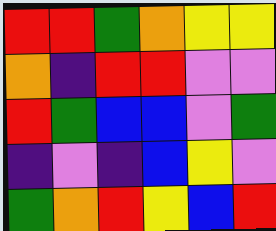[["red", "red", "green", "orange", "yellow", "yellow"], ["orange", "indigo", "red", "red", "violet", "violet"], ["red", "green", "blue", "blue", "violet", "green"], ["indigo", "violet", "indigo", "blue", "yellow", "violet"], ["green", "orange", "red", "yellow", "blue", "red"]]